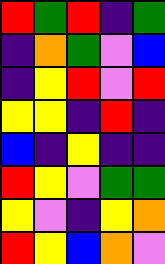[["red", "green", "red", "indigo", "green"], ["indigo", "orange", "green", "violet", "blue"], ["indigo", "yellow", "red", "violet", "red"], ["yellow", "yellow", "indigo", "red", "indigo"], ["blue", "indigo", "yellow", "indigo", "indigo"], ["red", "yellow", "violet", "green", "green"], ["yellow", "violet", "indigo", "yellow", "orange"], ["red", "yellow", "blue", "orange", "violet"]]